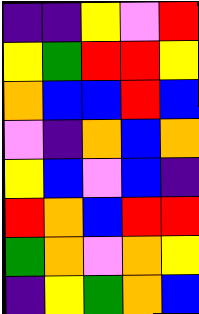[["indigo", "indigo", "yellow", "violet", "red"], ["yellow", "green", "red", "red", "yellow"], ["orange", "blue", "blue", "red", "blue"], ["violet", "indigo", "orange", "blue", "orange"], ["yellow", "blue", "violet", "blue", "indigo"], ["red", "orange", "blue", "red", "red"], ["green", "orange", "violet", "orange", "yellow"], ["indigo", "yellow", "green", "orange", "blue"]]